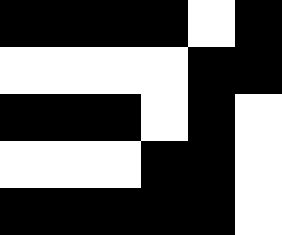[["black", "black", "black", "black", "white", "black"], ["white", "white", "white", "white", "black", "black"], ["black", "black", "black", "white", "black", "white"], ["white", "white", "white", "black", "black", "white"], ["black", "black", "black", "black", "black", "white"]]